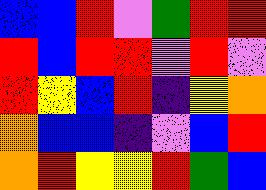[["blue", "blue", "red", "violet", "green", "red", "red"], ["red", "blue", "red", "red", "violet", "red", "violet"], ["red", "yellow", "blue", "red", "indigo", "yellow", "orange"], ["orange", "blue", "blue", "indigo", "violet", "blue", "red"], ["orange", "red", "yellow", "yellow", "red", "green", "blue"]]